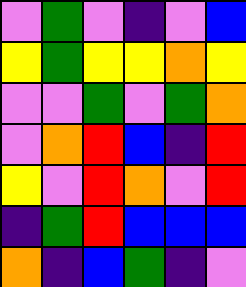[["violet", "green", "violet", "indigo", "violet", "blue"], ["yellow", "green", "yellow", "yellow", "orange", "yellow"], ["violet", "violet", "green", "violet", "green", "orange"], ["violet", "orange", "red", "blue", "indigo", "red"], ["yellow", "violet", "red", "orange", "violet", "red"], ["indigo", "green", "red", "blue", "blue", "blue"], ["orange", "indigo", "blue", "green", "indigo", "violet"]]